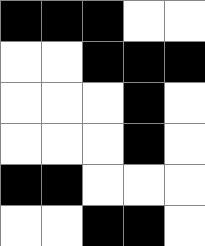[["black", "black", "black", "white", "white"], ["white", "white", "black", "black", "black"], ["white", "white", "white", "black", "white"], ["white", "white", "white", "black", "white"], ["black", "black", "white", "white", "white"], ["white", "white", "black", "black", "white"]]